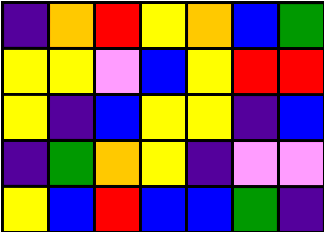[["indigo", "orange", "red", "yellow", "orange", "blue", "green"], ["yellow", "yellow", "violet", "blue", "yellow", "red", "red"], ["yellow", "indigo", "blue", "yellow", "yellow", "indigo", "blue"], ["indigo", "green", "orange", "yellow", "indigo", "violet", "violet"], ["yellow", "blue", "red", "blue", "blue", "green", "indigo"]]